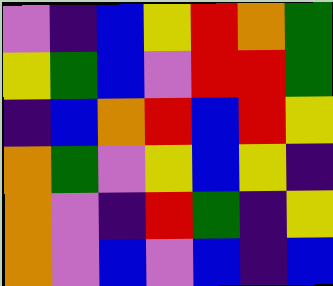[["violet", "indigo", "blue", "yellow", "red", "orange", "green"], ["yellow", "green", "blue", "violet", "red", "red", "green"], ["indigo", "blue", "orange", "red", "blue", "red", "yellow"], ["orange", "green", "violet", "yellow", "blue", "yellow", "indigo"], ["orange", "violet", "indigo", "red", "green", "indigo", "yellow"], ["orange", "violet", "blue", "violet", "blue", "indigo", "blue"]]